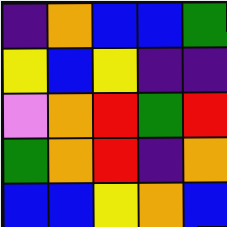[["indigo", "orange", "blue", "blue", "green"], ["yellow", "blue", "yellow", "indigo", "indigo"], ["violet", "orange", "red", "green", "red"], ["green", "orange", "red", "indigo", "orange"], ["blue", "blue", "yellow", "orange", "blue"]]